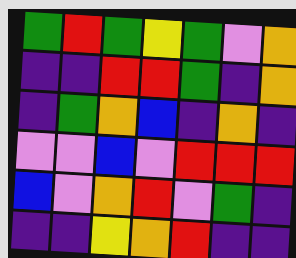[["green", "red", "green", "yellow", "green", "violet", "orange"], ["indigo", "indigo", "red", "red", "green", "indigo", "orange"], ["indigo", "green", "orange", "blue", "indigo", "orange", "indigo"], ["violet", "violet", "blue", "violet", "red", "red", "red"], ["blue", "violet", "orange", "red", "violet", "green", "indigo"], ["indigo", "indigo", "yellow", "orange", "red", "indigo", "indigo"]]